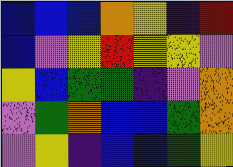[["blue", "blue", "blue", "orange", "yellow", "indigo", "red"], ["blue", "violet", "yellow", "red", "yellow", "yellow", "violet"], ["yellow", "blue", "green", "green", "indigo", "violet", "orange"], ["violet", "green", "orange", "blue", "blue", "green", "orange"], ["violet", "yellow", "indigo", "blue", "blue", "green", "yellow"]]